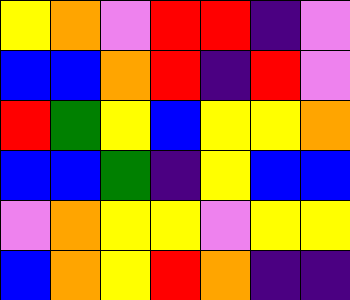[["yellow", "orange", "violet", "red", "red", "indigo", "violet"], ["blue", "blue", "orange", "red", "indigo", "red", "violet"], ["red", "green", "yellow", "blue", "yellow", "yellow", "orange"], ["blue", "blue", "green", "indigo", "yellow", "blue", "blue"], ["violet", "orange", "yellow", "yellow", "violet", "yellow", "yellow"], ["blue", "orange", "yellow", "red", "orange", "indigo", "indigo"]]